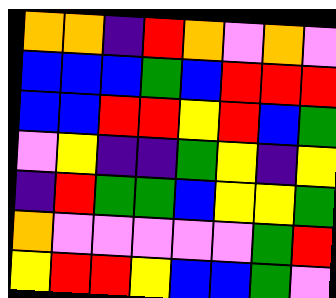[["orange", "orange", "indigo", "red", "orange", "violet", "orange", "violet"], ["blue", "blue", "blue", "green", "blue", "red", "red", "red"], ["blue", "blue", "red", "red", "yellow", "red", "blue", "green"], ["violet", "yellow", "indigo", "indigo", "green", "yellow", "indigo", "yellow"], ["indigo", "red", "green", "green", "blue", "yellow", "yellow", "green"], ["orange", "violet", "violet", "violet", "violet", "violet", "green", "red"], ["yellow", "red", "red", "yellow", "blue", "blue", "green", "violet"]]